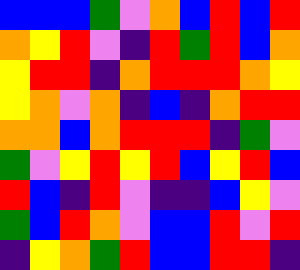[["blue", "blue", "blue", "green", "violet", "orange", "blue", "red", "blue", "red"], ["orange", "yellow", "red", "violet", "indigo", "red", "green", "red", "blue", "orange"], ["yellow", "red", "red", "indigo", "orange", "red", "red", "red", "orange", "yellow"], ["yellow", "orange", "violet", "orange", "indigo", "blue", "indigo", "orange", "red", "red"], ["orange", "orange", "blue", "orange", "red", "red", "red", "indigo", "green", "violet"], ["green", "violet", "yellow", "red", "yellow", "red", "blue", "yellow", "red", "blue"], ["red", "blue", "indigo", "red", "violet", "indigo", "indigo", "blue", "yellow", "violet"], ["green", "blue", "red", "orange", "violet", "blue", "blue", "red", "violet", "red"], ["indigo", "yellow", "orange", "green", "red", "blue", "blue", "red", "red", "indigo"]]